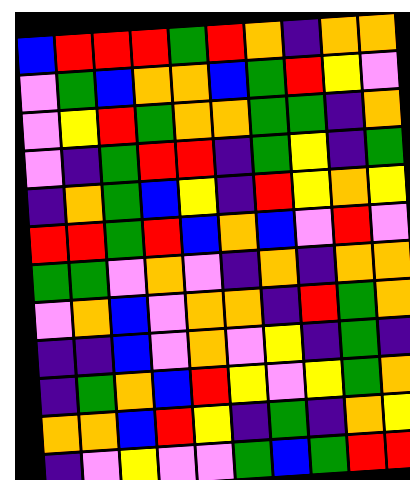[["blue", "red", "red", "red", "green", "red", "orange", "indigo", "orange", "orange"], ["violet", "green", "blue", "orange", "orange", "blue", "green", "red", "yellow", "violet"], ["violet", "yellow", "red", "green", "orange", "orange", "green", "green", "indigo", "orange"], ["violet", "indigo", "green", "red", "red", "indigo", "green", "yellow", "indigo", "green"], ["indigo", "orange", "green", "blue", "yellow", "indigo", "red", "yellow", "orange", "yellow"], ["red", "red", "green", "red", "blue", "orange", "blue", "violet", "red", "violet"], ["green", "green", "violet", "orange", "violet", "indigo", "orange", "indigo", "orange", "orange"], ["violet", "orange", "blue", "violet", "orange", "orange", "indigo", "red", "green", "orange"], ["indigo", "indigo", "blue", "violet", "orange", "violet", "yellow", "indigo", "green", "indigo"], ["indigo", "green", "orange", "blue", "red", "yellow", "violet", "yellow", "green", "orange"], ["orange", "orange", "blue", "red", "yellow", "indigo", "green", "indigo", "orange", "yellow"], ["indigo", "violet", "yellow", "violet", "violet", "green", "blue", "green", "red", "red"]]